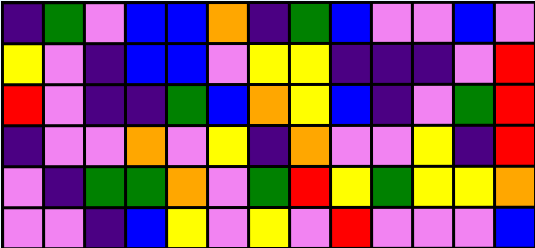[["indigo", "green", "violet", "blue", "blue", "orange", "indigo", "green", "blue", "violet", "violet", "blue", "violet"], ["yellow", "violet", "indigo", "blue", "blue", "violet", "yellow", "yellow", "indigo", "indigo", "indigo", "violet", "red"], ["red", "violet", "indigo", "indigo", "green", "blue", "orange", "yellow", "blue", "indigo", "violet", "green", "red"], ["indigo", "violet", "violet", "orange", "violet", "yellow", "indigo", "orange", "violet", "violet", "yellow", "indigo", "red"], ["violet", "indigo", "green", "green", "orange", "violet", "green", "red", "yellow", "green", "yellow", "yellow", "orange"], ["violet", "violet", "indigo", "blue", "yellow", "violet", "yellow", "violet", "red", "violet", "violet", "violet", "blue"]]